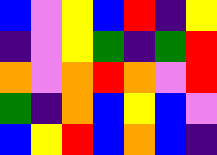[["blue", "violet", "yellow", "blue", "red", "indigo", "yellow"], ["indigo", "violet", "yellow", "green", "indigo", "green", "red"], ["orange", "violet", "orange", "red", "orange", "violet", "red"], ["green", "indigo", "orange", "blue", "yellow", "blue", "violet"], ["blue", "yellow", "red", "blue", "orange", "blue", "indigo"]]